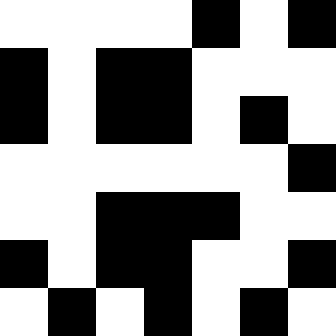[["white", "white", "white", "white", "black", "white", "black"], ["black", "white", "black", "black", "white", "white", "white"], ["black", "white", "black", "black", "white", "black", "white"], ["white", "white", "white", "white", "white", "white", "black"], ["white", "white", "black", "black", "black", "white", "white"], ["black", "white", "black", "black", "white", "white", "black"], ["white", "black", "white", "black", "white", "black", "white"]]